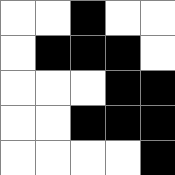[["white", "white", "black", "white", "white"], ["white", "black", "black", "black", "white"], ["white", "white", "white", "black", "black"], ["white", "white", "black", "black", "black"], ["white", "white", "white", "white", "black"]]